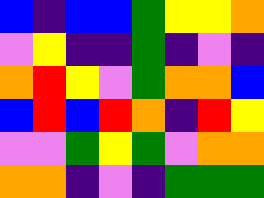[["blue", "indigo", "blue", "blue", "green", "yellow", "yellow", "orange"], ["violet", "yellow", "indigo", "indigo", "green", "indigo", "violet", "indigo"], ["orange", "red", "yellow", "violet", "green", "orange", "orange", "blue"], ["blue", "red", "blue", "red", "orange", "indigo", "red", "yellow"], ["violet", "violet", "green", "yellow", "green", "violet", "orange", "orange"], ["orange", "orange", "indigo", "violet", "indigo", "green", "green", "green"]]